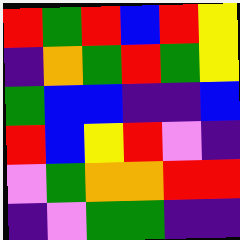[["red", "green", "red", "blue", "red", "yellow"], ["indigo", "orange", "green", "red", "green", "yellow"], ["green", "blue", "blue", "indigo", "indigo", "blue"], ["red", "blue", "yellow", "red", "violet", "indigo"], ["violet", "green", "orange", "orange", "red", "red"], ["indigo", "violet", "green", "green", "indigo", "indigo"]]